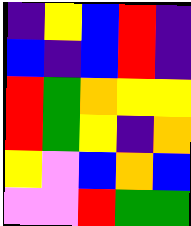[["indigo", "yellow", "blue", "red", "indigo"], ["blue", "indigo", "blue", "red", "indigo"], ["red", "green", "orange", "yellow", "yellow"], ["red", "green", "yellow", "indigo", "orange"], ["yellow", "violet", "blue", "orange", "blue"], ["violet", "violet", "red", "green", "green"]]